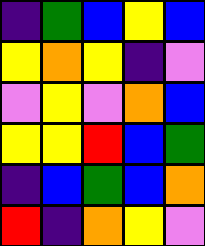[["indigo", "green", "blue", "yellow", "blue"], ["yellow", "orange", "yellow", "indigo", "violet"], ["violet", "yellow", "violet", "orange", "blue"], ["yellow", "yellow", "red", "blue", "green"], ["indigo", "blue", "green", "blue", "orange"], ["red", "indigo", "orange", "yellow", "violet"]]